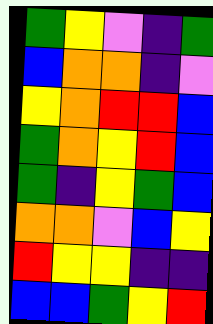[["green", "yellow", "violet", "indigo", "green"], ["blue", "orange", "orange", "indigo", "violet"], ["yellow", "orange", "red", "red", "blue"], ["green", "orange", "yellow", "red", "blue"], ["green", "indigo", "yellow", "green", "blue"], ["orange", "orange", "violet", "blue", "yellow"], ["red", "yellow", "yellow", "indigo", "indigo"], ["blue", "blue", "green", "yellow", "red"]]